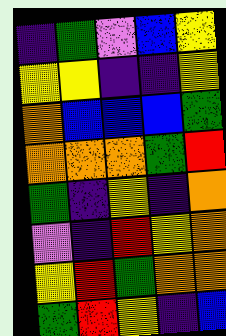[["indigo", "green", "violet", "blue", "yellow"], ["yellow", "yellow", "indigo", "indigo", "yellow"], ["orange", "blue", "blue", "blue", "green"], ["orange", "orange", "orange", "green", "red"], ["green", "indigo", "yellow", "indigo", "orange"], ["violet", "indigo", "red", "yellow", "orange"], ["yellow", "red", "green", "orange", "orange"], ["green", "red", "yellow", "indigo", "blue"]]